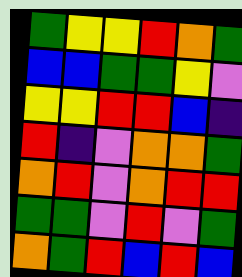[["green", "yellow", "yellow", "red", "orange", "green"], ["blue", "blue", "green", "green", "yellow", "violet"], ["yellow", "yellow", "red", "red", "blue", "indigo"], ["red", "indigo", "violet", "orange", "orange", "green"], ["orange", "red", "violet", "orange", "red", "red"], ["green", "green", "violet", "red", "violet", "green"], ["orange", "green", "red", "blue", "red", "blue"]]